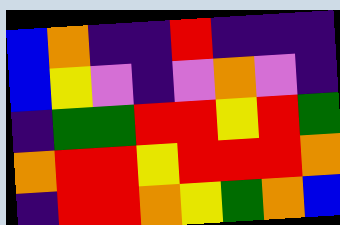[["blue", "orange", "indigo", "indigo", "red", "indigo", "indigo", "indigo"], ["blue", "yellow", "violet", "indigo", "violet", "orange", "violet", "indigo"], ["indigo", "green", "green", "red", "red", "yellow", "red", "green"], ["orange", "red", "red", "yellow", "red", "red", "red", "orange"], ["indigo", "red", "red", "orange", "yellow", "green", "orange", "blue"]]